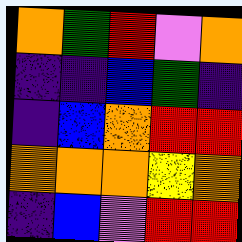[["orange", "green", "red", "violet", "orange"], ["indigo", "indigo", "blue", "green", "indigo"], ["indigo", "blue", "orange", "red", "red"], ["orange", "orange", "orange", "yellow", "orange"], ["indigo", "blue", "violet", "red", "red"]]